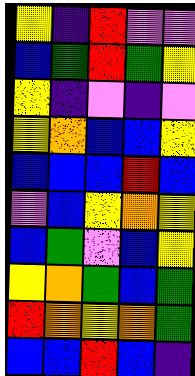[["yellow", "indigo", "red", "violet", "violet"], ["blue", "green", "red", "green", "yellow"], ["yellow", "indigo", "violet", "indigo", "violet"], ["yellow", "orange", "blue", "blue", "yellow"], ["blue", "blue", "blue", "red", "blue"], ["violet", "blue", "yellow", "orange", "yellow"], ["blue", "green", "violet", "blue", "yellow"], ["yellow", "orange", "green", "blue", "green"], ["red", "orange", "yellow", "orange", "green"], ["blue", "blue", "red", "blue", "indigo"]]